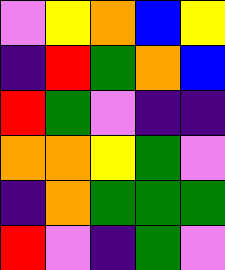[["violet", "yellow", "orange", "blue", "yellow"], ["indigo", "red", "green", "orange", "blue"], ["red", "green", "violet", "indigo", "indigo"], ["orange", "orange", "yellow", "green", "violet"], ["indigo", "orange", "green", "green", "green"], ["red", "violet", "indigo", "green", "violet"]]